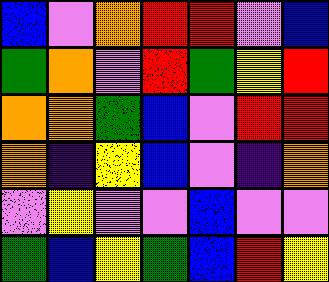[["blue", "violet", "orange", "red", "red", "violet", "blue"], ["green", "orange", "violet", "red", "green", "yellow", "red"], ["orange", "orange", "green", "blue", "violet", "red", "red"], ["orange", "indigo", "yellow", "blue", "violet", "indigo", "orange"], ["violet", "yellow", "violet", "violet", "blue", "violet", "violet"], ["green", "blue", "yellow", "green", "blue", "red", "yellow"]]